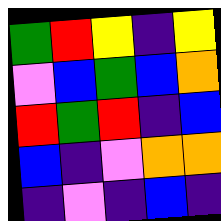[["green", "red", "yellow", "indigo", "yellow"], ["violet", "blue", "green", "blue", "orange"], ["red", "green", "red", "indigo", "blue"], ["blue", "indigo", "violet", "orange", "orange"], ["indigo", "violet", "indigo", "blue", "indigo"]]